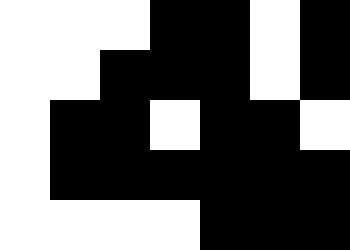[["white", "white", "white", "black", "black", "white", "black"], ["white", "white", "black", "black", "black", "white", "black"], ["white", "black", "black", "white", "black", "black", "white"], ["white", "black", "black", "black", "black", "black", "black"], ["white", "white", "white", "white", "black", "black", "black"]]